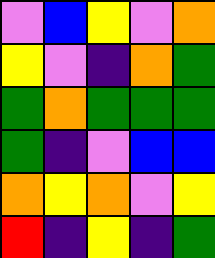[["violet", "blue", "yellow", "violet", "orange"], ["yellow", "violet", "indigo", "orange", "green"], ["green", "orange", "green", "green", "green"], ["green", "indigo", "violet", "blue", "blue"], ["orange", "yellow", "orange", "violet", "yellow"], ["red", "indigo", "yellow", "indigo", "green"]]